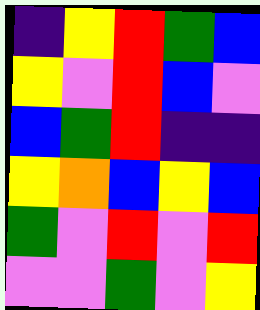[["indigo", "yellow", "red", "green", "blue"], ["yellow", "violet", "red", "blue", "violet"], ["blue", "green", "red", "indigo", "indigo"], ["yellow", "orange", "blue", "yellow", "blue"], ["green", "violet", "red", "violet", "red"], ["violet", "violet", "green", "violet", "yellow"]]